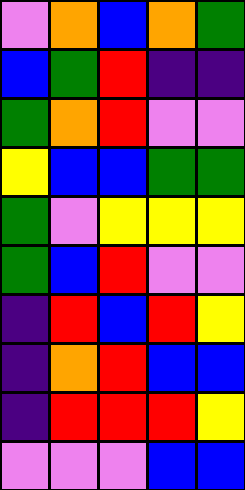[["violet", "orange", "blue", "orange", "green"], ["blue", "green", "red", "indigo", "indigo"], ["green", "orange", "red", "violet", "violet"], ["yellow", "blue", "blue", "green", "green"], ["green", "violet", "yellow", "yellow", "yellow"], ["green", "blue", "red", "violet", "violet"], ["indigo", "red", "blue", "red", "yellow"], ["indigo", "orange", "red", "blue", "blue"], ["indigo", "red", "red", "red", "yellow"], ["violet", "violet", "violet", "blue", "blue"]]